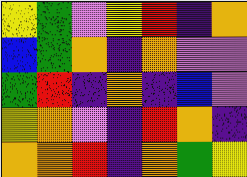[["yellow", "green", "violet", "yellow", "red", "indigo", "orange"], ["blue", "green", "orange", "indigo", "orange", "violet", "violet"], ["green", "red", "indigo", "orange", "indigo", "blue", "violet"], ["yellow", "orange", "violet", "indigo", "red", "orange", "indigo"], ["orange", "orange", "red", "indigo", "orange", "green", "yellow"]]